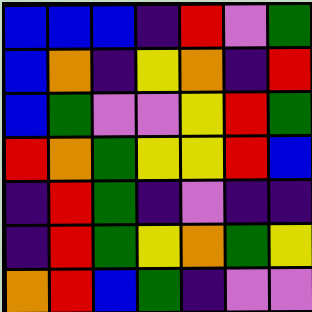[["blue", "blue", "blue", "indigo", "red", "violet", "green"], ["blue", "orange", "indigo", "yellow", "orange", "indigo", "red"], ["blue", "green", "violet", "violet", "yellow", "red", "green"], ["red", "orange", "green", "yellow", "yellow", "red", "blue"], ["indigo", "red", "green", "indigo", "violet", "indigo", "indigo"], ["indigo", "red", "green", "yellow", "orange", "green", "yellow"], ["orange", "red", "blue", "green", "indigo", "violet", "violet"]]